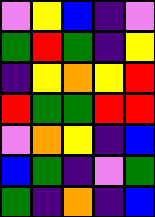[["violet", "yellow", "blue", "indigo", "violet"], ["green", "red", "green", "indigo", "yellow"], ["indigo", "yellow", "orange", "yellow", "red"], ["red", "green", "green", "red", "red"], ["violet", "orange", "yellow", "indigo", "blue"], ["blue", "green", "indigo", "violet", "green"], ["green", "indigo", "orange", "indigo", "blue"]]